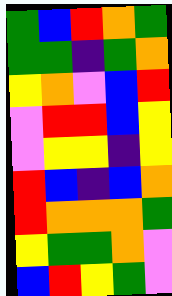[["green", "blue", "red", "orange", "green"], ["green", "green", "indigo", "green", "orange"], ["yellow", "orange", "violet", "blue", "red"], ["violet", "red", "red", "blue", "yellow"], ["violet", "yellow", "yellow", "indigo", "yellow"], ["red", "blue", "indigo", "blue", "orange"], ["red", "orange", "orange", "orange", "green"], ["yellow", "green", "green", "orange", "violet"], ["blue", "red", "yellow", "green", "violet"]]